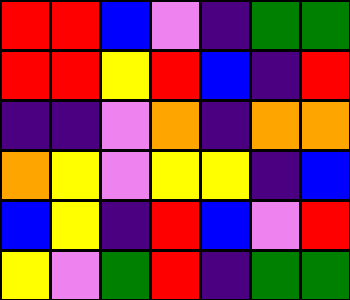[["red", "red", "blue", "violet", "indigo", "green", "green"], ["red", "red", "yellow", "red", "blue", "indigo", "red"], ["indigo", "indigo", "violet", "orange", "indigo", "orange", "orange"], ["orange", "yellow", "violet", "yellow", "yellow", "indigo", "blue"], ["blue", "yellow", "indigo", "red", "blue", "violet", "red"], ["yellow", "violet", "green", "red", "indigo", "green", "green"]]